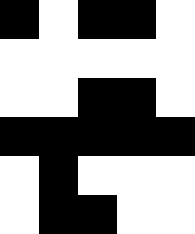[["black", "white", "black", "black", "white"], ["white", "white", "white", "white", "white"], ["white", "white", "black", "black", "white"], ["black", "black", "black", "black", "black"], ["white", "black", "white", "white", "white"], ["white", "black", "black", "white", "white"]]